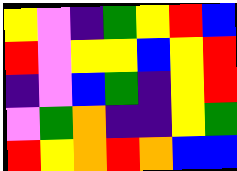[["yellow", "violet", "indigo", "green", "yellow", "red", "blue"], ["red", "violet", "yellow", "yellow", "blue", "yellow", "red"], ["indigo", "violet", "blue", "green", "indigo", "yellow", "red"], ["violet", "green", "orange", "indigo", "indigo", "yellow", "green"], ["red", "yellow", "orange", "red", "orange", "blue", "blue"]]